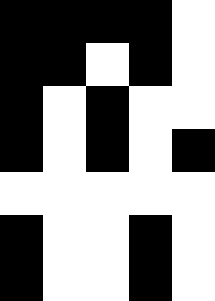[["black", "black", "black", "black", "white"], ["black", "black", "white", "black", "white"], ["black", "white", "black", "white", "white"], ["black", "white", "black", "white", "black"], ["white", "white", "white", "white", "white"], ["black", "white", "white", "black", "white"], ["black", "white", "white", "black", "white"]]